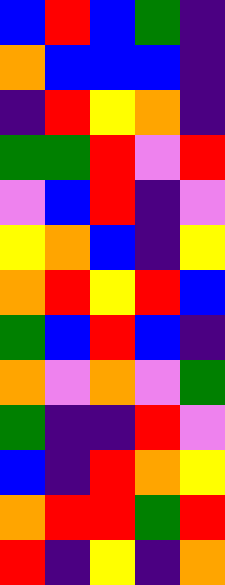[["blue", "red", "blue", "green", "indigo"], ["orange", "blue", "blue", "blue", "indigo"], ["indigo", "red", "yellow", "orange", "indigo"], ["green", "green", "red", "violet", "red"], ["violet", "blue", "red", "indigo", "violet"], ["yellow", "orange", "blue", "indigo", "yellow"], ["orange", "red", "yellow", "red", "blue"], ["green", "blue", "red", "blue", "indigo"], ["orange", "violet", "orange", "violet", "green"], ["green", "indigo", "indigo", "red", "violet"], ["blue", "indigo", "red", "orange", "yellow"], ["orange", "red", "red", "green", "red"], ["red", "indigo", "yellow", "indigo", "orange"]]